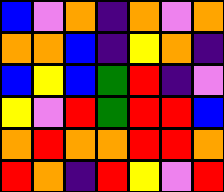[["blue", "violet", "orange", "indigo", "orange", "violet", "orange"], ["orange", "orange", "blue", "indigo", "yellow", "orange", "indigo"], ["blue", "yellow", "blue", "green", "red", "indigo", "violet"], ["yellow", "violet", "red", "green", "red", "red", "blue"], ["orange", "red", "orange", "orange", "red", "red", "orange"], ["red", "orange", "indigo", "red", "yellow", "violet", "red"]]